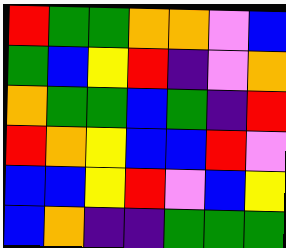[["red", "green", "green", "orange", "orange", "violet", "blue"], ["green", "blue", "yellow", "red", "indigo", "violet", "orange"], ["orange", "green", "green", "blue", "green", "indigo", "red"], ["red", "orange", "yellow", "blue", "blue", "red", "violet"], ["blue", "blue", "yellow", "red", "violet", "blue", "yellow"], ["blue", "orange", "indigo", "indigo", "green", "green", "green"]]